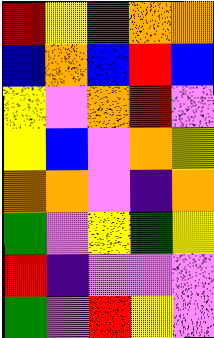[["red", "yellow", "green", "orange", "orange"], ["blue", "orange", "blue", "red", "blue"], ["yellow", "violet", "orange", "red", "violet"], ["yellow", "blue", "violet", "orange", "yellow"], ["orange", "orange", "violet", "indigo", "orange"], ["green", "violet", "yellow", "green", "yellow"], ["red", "indigo", "violet", "violet", "violet"], ["green", "violet", "red", "yellow", "violet"]]